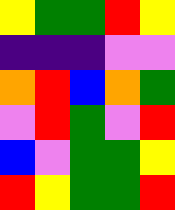[["yellow", "green", "green", "red", "yellow"], ["indigo", "indigo", "indigo", "violet", "violet"], ["orange", "red", "blue", "orange", "green"], ["violet", "red", "green", "violet", "red"], ["blue", "violet", "green", "green", "yellow"], ["red", "yellow", "green", "green", "red"]]